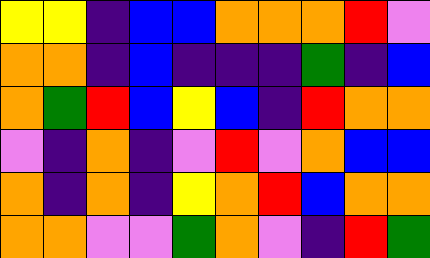[["yellow", "yellow", "indigo", "blue", "blue", "orange", "orange", "orange", "red", "violet"], ["orange", "orange", "indigo", "blue", "indigo", "indigo", "indigo", "green", "indigo", "blue"], ["orange", "green", "red", "blue", "yellow", "blue", "indigo", "red", "orange", "orange"], ["violet", "indigo", "orange", "indigo", "violet", "red", "violet", "orange", "blue", "blue"], ["orange", "indigo", "orange", "indigo", "yellow", "orange", "red", "blue", "orange", "orange"], ["orange", "orange", "violet", "violet", "green", "orange", "violet", "indigo", "red", "green"]]